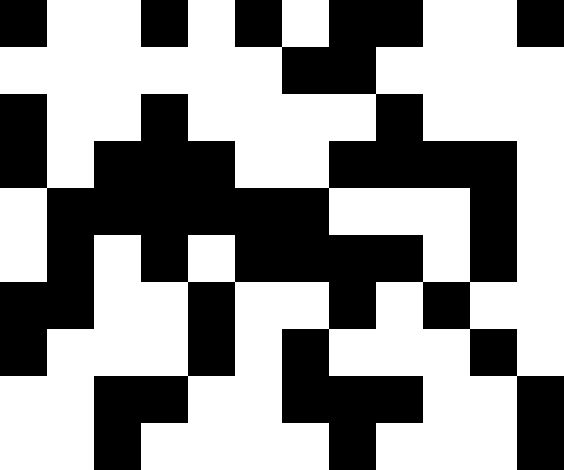[["black", "white", "white", "black", "white", "black", "white", "black", "black", "white", "white", "black"], ["white", "white", "white", "white", "white", "white", "black", "black", "white", "white", "white", "white"], ["black", "white", "white", "black", "white", "white", "white", "white", "black", "white", "white", "white"], ["black", "white", "black", "black", "black", "white", "white", "black", "black", "black", "black", "white"], ["white", "black", "black", "black", "black", "black", "black", "white", "white", "white", "black", "white"], ["white", "black", "white", "black", "white", "black", "black", "black", "black", "white", "black", "white"], ["black", "black", "white", "white", "black", "white", "white", "black", "white", "black", "white", "white"], ["black", "white", "white", "white", "black", "white", "black", "white", "white", "white", "black", "white"], ["white", "white", "black", "black", "white", "white", "black", "black", "black", "white", "white", "black"], ["white", "white", "black", "white", "white", "white", "white", "black", "white", "white", "white", "black"]]